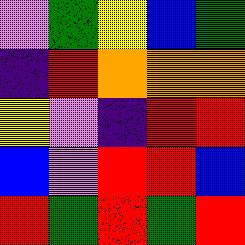[["violet", "green", "yellow", "blue", "green"], ["indigo", "red", "orange", "orange", "orange"], ["yellow", "violet", "indigo", "red", "red"], ["blue", "violet", "red", "red", "blue"], ["red", "green", "red", "green", "red"]]